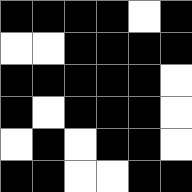[["black", "black", "black", "black", "white", "black"], ["white", "white", "black", "black", "black", "black"], ["black", "black", "black", "black", "black", "white"], ["black", "white", "black", "black", "black", "white"], ["white", "black", "white", "black", "black", "white"], ["black", "black", "white", "white", "black", "black"]]